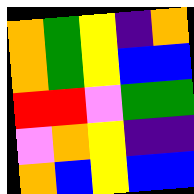[["orange", "green", "yellow", "indigo", "orange"], ["orange", "green", "yellow", "blue", "blue"], ["red", "red", "violet", "green", "green"], ["violet", "orange", "yellow", "indigo", "indigo"], ["orange", "blue", "yellow", "blue", "blue"]]